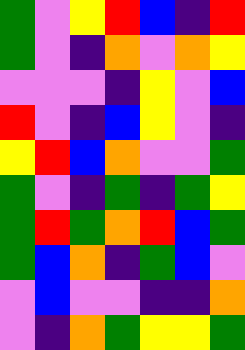[["green", "violet", "yellow", "red", "blue", "indigo", "red"], ["green", "violet", "indigo", "orange", "violet", "orange", "yellow"], ["violet", "violet", "violet", "indigo", "yellow", "violet", "blue"], ["red", "violet", "indigo", "blue", "yellow", "violet", "indigo"], ["yellow", "red", "blue", "orange", "violet", "violet", "green"], ["green", "violet", "indigo", "green", "indigo", "green", "yellow"], ["green", "red", "green", "orange", "red", "blue", "green"], ["green", "blue", "orange", "indigo", "green", "blue", "violet"], ["violet", "blue", "violet", "violet", "indigo", "indigo", "orange"], ["violet", "indigo", "orange", "green", "yellow", "yellow", "green"]]